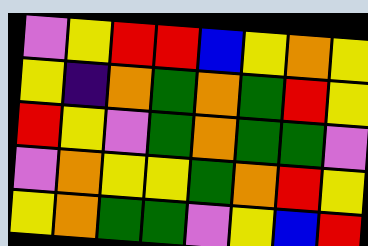[["violet", "yellow", "red", "red", "blue", "yellow", "orange", "yellow"], ["yellow", "indigo", "orange", "green", "orange", "green", "red", "yellow"], ["red", "yellow", "violet", "green", "orange", "green", "green", "violet"], ["violet", "orange", "yellow", "yellow", "green", "orange", "red", "yellow"], ["yellow", "orange", "green", "green", "violet", "yellow", "blue", "red"]]